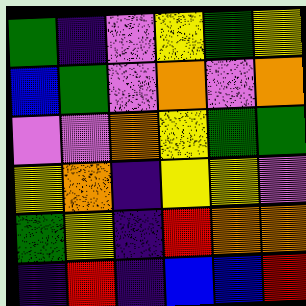[["green", "indigo", "violet", "yellow", "green", "yellow"], ["blue", "green", "violet", "orange", "violet", "orange"], ["violet", "violet", "orange", "yellow", "green", "green"], ["yellow", "orange", "indigo", "yellow", "yellow", "violet"], ["green", "yellow", "indigo", "red", "orange", "orange"], ["indigo", "red", "indigo", "blue", "blue", "red"]]